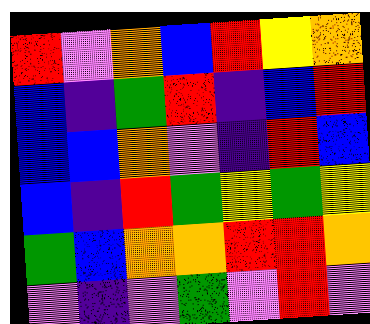[["red", "violet", "orange", "blue", "red", "yellow", "orange"], ["blue", "indigo", "green", "red", "indigo", "blue", "red"], ["blue", "blue", "orange", "violet", "indigo", "red", "blue"], ["blue", "indigo", "red", "green", "yellow", "green", "yellow"], ["green", "blue", "orange", "orange", "red", "red", "orange"], ["violet", "indigo", "violet", "green", "violet", "red", "violet"]]